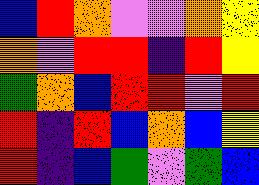[["blue", "red", "orange", "violet", "violet", "orange", "yellow"], ["orange", "violet", "red", "red", "indigo", "red", "yellow"], ["green", "orange", "blue", "red", "red", "violet", "red"], ["red", "indigo", "red", "blue", "orange", "blue", "yellow"], ["red", "indigo", "blue", "green", "violet", "green", "blue"]]